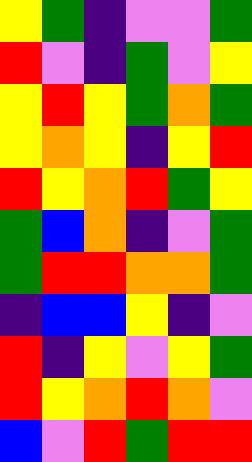[["yellow", "green", "indigo", "violet", "violet", "green"], ["red", "violet", "indigo", "green", "violet", "yellow"], ["yellow", "red", "yellow", "green", "orange", "green"], ["yellow", "orange", "yellow", "indigo", "yellow", "red"], ["red", "yellow", "orange", "red", "green", "yellow"], ["green", "blue", "orange", "indigo", "violet", "green"], ["green", "red", "red", "orange", "orange", "green"], ["indigo", "blue", "blue", "yellow", "indigo", "violet"], ["red", "indigo", "yellow", "violet", "yellow", "green"], ["red", "yellow", "orange", "red", "orange", "violet"], ["blue", "violet", "red", "green", "red", "red"]]